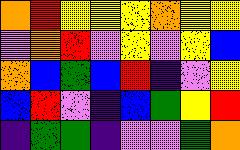[["orange", "red", "yellow", "yellow", "yellow", "orange", "yellow", "yellow"], ["violet", "orange", "red", "violet", "yellow", "violet", "yellow", "blue"], ["orange", "blue", "green", "blue", "red", "indigo", "violet", "yellow"], ["blue", "red", "violet", "indigo", "blue", "green", "yellow", "red"], ["indigo", "green", "green", "indigo", "violet", "violet", "green", "orange"]]